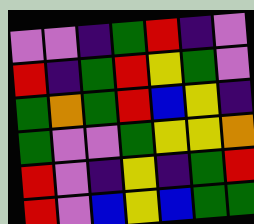[["violet", "violet", "indigo", "green", "red", "indigo", "violet"], ["red", "indigo", "green", "red", "yellow", "green", "violet"], ["green", "orange", "green", "red", "blue", "yellow", "indigo"], ["green", "violet", "violet", "green", "yellow", "yellow", "orange"], ["red", "violet", "indigo", "yellow", "indigo", "green", "red"], ["red", "violet", "blue", "yellow", "blue", "green", "green"]]